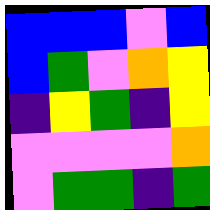[["blue", "blue", "blue", "violet", "blue"], ["blue", "green", "violet", "orange", "yellow"], ["indigo", "yellow", "green", "indigo", "yellow"], ["violet", "violet", "violet", "violet", "orange"], ["violet", "green", "green", "indigo", "green"]]